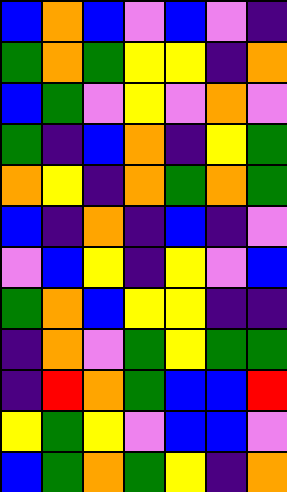[["blue", "orange", "blue", "violet", "blue", "violet", "indigo"], ["green", "orange", "green", "yellow", "yellow", "indigo", "orange"], ["blue", "green", "violet", "yellow", "violet", "orange", "violet"], ["green", "indigo", "blue", "orange", "indigo", "yellow", "green"], ["orange", "yellow", "indigo", "orange", "green", "orange", "green"], ["blue", "indigo", "orange", "indigo", "blue", "indigo", "violet"], ["violet", "blue", "yellow", "indigo", "yellow", "violet", "blue"], ["green", "orange", "blue", "yellow", "yellow", "indigo", "indigo"], ["indigo", "orange", "violet", "green", "yellow", "green", "green"], ["indigo", "red", "orange", "green", "blue", "blue", "red"], ["yellow", "green", "yellow", "violet", "blue", "blue", "violet"], ["blue", "green", "orange", "green", "yellow", "indigo", "orange"]]